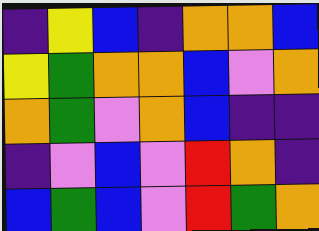[["indigo", "yellow", "blue", "indigo", "orange", "orange", "blue"], ["yellow", "green", "orange", "orange", "blue", "violet", "orange"], ["orange", "green", "violet", "orange", "blue", "indigo", "indigo"], ["indigo", "violet", "blue", "violet", "red", "orange", "indigo"], ["blue", "green", "blue", "violet", "red", "green", "orange"]]